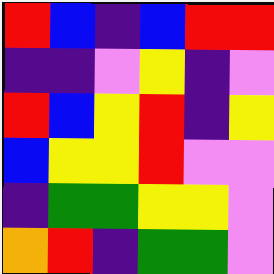[["red", "blue", "indigo", "blue", "red", "red"], ["indigo", "indigo", "violet", "yellow", "indigo", "violet"], ["red", "blue", "yellow", "red", "indigo", "yellow"], ["blue", "yellow", "yellow", "red", "violet", "violet"], ["indigo", "green", "green", "yellow", "yellow", "violet"], ["orange", "red", "indigo", "green", "green", "violet"]]